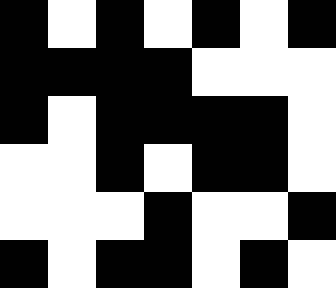[["black", "white", "black", "white", "black", "white", "black"], ["black", "black", "black", "black", "white", "white", "white"], ["black", "white", "black", "black", "black", "black", "white"], ["white", "white", "black", "white", "black", "black", "white"], ["white", "white", "white", "black", "white", "white", "black"], ["black", "white", "black", "black", "white", "black", "white"]]